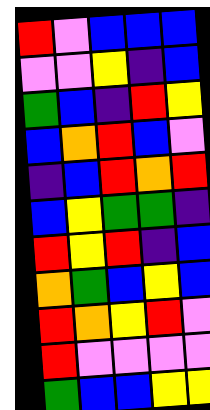[["red", "violet", "blue", "blue", "blue"], ["violet", "violet", "yellow", "indigo", "blue"], ["green", "blue", "indigo", "red", "yellow"], ["blue", "orange", "red", "blue", "violet"], ["indigo", "blue", "red", "orange", "red"], ["blue", "yellow", "green", "green", "indigo"], ["red", "yellow", "red", "indigo", "blue"], ["orange", "green", "blue", "yellow", "blue"], ["red", "orange", "yellow", "red", "violet"], ["red", "violet", "violet", "violet", "violet"], ["green", "blue", "blue", "yellow", "yellow"]]